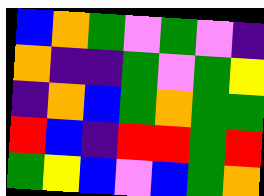[["blue", "orange", "green", "violet", "green", "violet", "indigo"], ["orange", "indigo", "indigo", "green", "violet", "green", "yellow"], ["indigo", "orange", "blue", "green", "orange", "green", "green"], ["red", "blue", "indigo", "red", "red", "green", "red"], ["green", "yellow", "blue", "violet", "blue", "green", "orange"]]